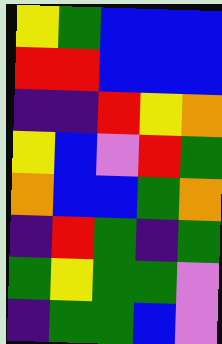[["yellow", "green", "blue", "blue", "blue"], ["red", "red", "blue", "blue", "blue"], ["indigo", "indigo", "red", "yellow", "orange"], ["yellow", "blue", "violet", "red", "green"], ["orange", "blue", "blue", "green", "orange"], ["indigo", "red", "green", "indigo", "green"], ["green", "yellow", "green", "green", "violet"], ["indigo", "green", "green", "blue", "violet"]]